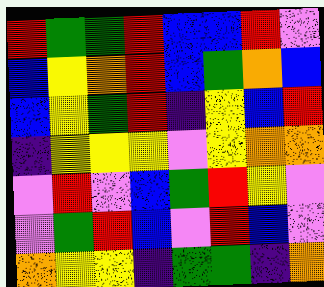[["red", "green", "green", "red", "blue", "blue", "red", "violet"], ["blue", "yellow", "orange", "red", "blue", "green", "orange", "blue"], ["blue", "yellow", "green", "red", "indigo", "yellow", "blue", "red"], ["indigo", "yellow", "yellow", "yellow", "violet", "yellow", "orange", "orange"], ["violet", "red", "violet", "blue", "green", "red", "yellow", "violet"], ["violet", "green", "red", "blue", "violet", "red", "blue", "violet"], ["orange", "yellow", "yellow", "indigo", "green", "green", "indigo", "orange"]]